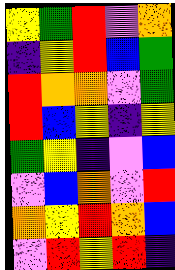[["yellow", "green", "red", "violet", "orange"], ["indigo", "yellow", "red", "blue", "green"], ["red", "orange", "orange", "violet", "green"], ["red", "blue", "yellow", "indigo", "yellow"], ["green", "yellow", "indigo", "violet", "blue"], ["violet", "blue", "orange", "violet", "red"], ["orange", "yellow", "red", "orange", "blue"], ["violet", "red", "yellow", "red", "indigo"]]